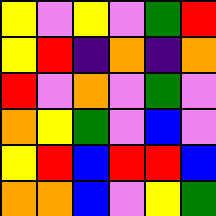[["yellow", "violet", "yellow", "violet", "green", "red"], ["yellow", "red", "indigo", "orange", "indigo", "orange"], ["red", "violet", "orange", "violet", "green", "violet"], ["orange", "yellow", "green", "violet", "blue", "violet"], ["yellow", "red", "blue", "red", "red", "blue"], ["orange", "orange", "blue", "violet", "yellow", "green"]]